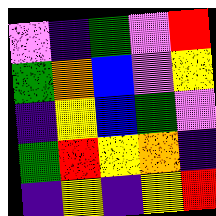[["violet", "indigo", "green", "violet", "red"], ["green", "orange", "blue", "violet", "yellow"], ["indigo", "yellow", "blue", "green", "violet"], ["green", "red", "yellow", "orange", "indigo"], ["indigo", "yellow", "indigo", "yellow", "red"]]